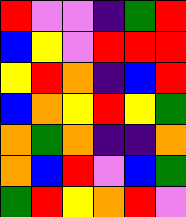[["red", "violet", "violet", "indigo", "green", "red"], ["blue", "yellow", "violet", "red", "red", "red"], ["yellow", "red", "orange", "indigo", "blue", "red"], ["blue", "orange", "yellow", "red", "yellow", "green"], ["orange", "green", "orange", "indigo", "indigo", "orange"], ["orange", "blue", "red", "violet", "blue", "green"], ["green", "red", "yellow", "orange", "red", "violet"]]